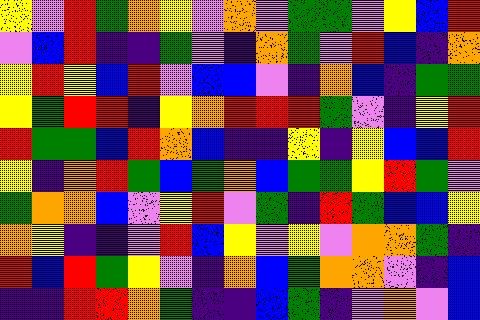[["yellow", "violet", "red", "green", "orange", "yellow", "violet", "orange", "violet", "green", "green", "violet", "yellow", "blue", "red"], ["violet", "blue", "red", "indigo", "indigo", "green", "violet", "indigo", "orange", "green", "violet", "red", "blue", "indigo", "orange"], ["yellow", "red", "yellow", "blue", "red", "violet", "blue", "blue", "violet", "indigo", "orange", "blue", "indigo", "green", "green"], ["yellow", "green", "red", "red", "indigo", "yellow", "orange", "red", "red", "red", "green", "violet", "indigo", "yellow", "red"], ["red", "green", "green", "blue", "red", "orange", "blue", "indigo", "indigo", "yellow", "indigo", "yellow", "blue", "blue", "red"], ["yellow", "indigo", "orange", "red", "green", "blue", "green", "orange", "blue", "green", "green", "yellow", "red", "green", "violet"], ["green", "orange", "orange", "blue", "violet", "yellow", "red", "violet", "green", "indigo", "red", "green", "blue", "blue", "yellow"], ["orange", "yellow", "indigo", "indigo", "violet", "red", "blue", "yellow", "violet", "yellow", "violet", "orange", "orange", "green", "indigo"], ["red", "blue", "red", "green", "yellow", "violet", "indigo", "orange", "blue", "green", "orange", "orange", "violet", "indigo", "blue"], ["indigo", "indigo", "red", "red", "orange", "green", "indigo", "indigo", "blue", "green", "indigo", "violet", "orange", "violet", "blue"]]